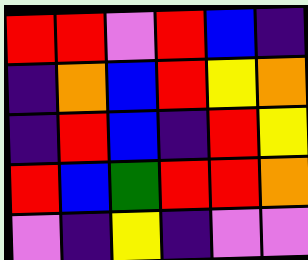[["red", "red", "violet", "red", "blue", "indigo"], ["indigo", "orange", "blue", "red", "yellow", "orange"], ["indigo", "red", "blue", "indigo", "red", "yellow"], ["red", "blue", "green", "red", "red", "orange"], ["violet", "indigo", "yellow", "indigo", "violet", "violet"]]